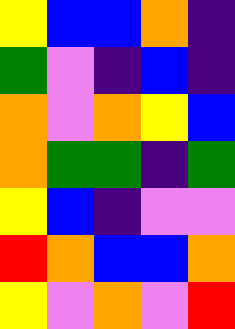[["yellow", "blue", "blue", "orange", "indigo"], ["green", "violet", "indigo", "blue", "indigo"], ["orange", "violet", "orange", "yellow", "blue"], ["orange", "green", "green", "indigo", "green"], ["yellow", "blue", "indigo", "violet", "violet"], ["red", "orange", "blue", "blue", "orange"], ["yellow", "violet", "orange", "violet", "red"]]